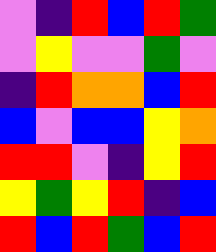[["violet", "indigo", "red", "blue", "red", "green"], ["violet", "yellow", "violet", "violet", "green", "violet"], ["indigo", "red", "orange", "orange", "blue", "red"], ["blue", "violet", "blue", "blue", "yellow", "orange"], ["red", "red", "violet", "indigo", "yellow", "red"], ["yellow", "green", "yellow", "red", "indigo", "blue"], ["red", "blue", "red", "green", "blue", "red"]]